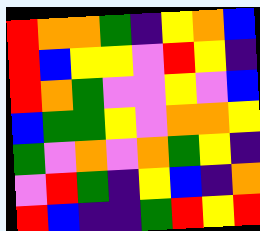[["red", "orange", "orange", "green", "indigo", "yellow", "orange", "blue"], ["red", "blue", "yellow", "yellow", "violet", "red", "yellow", "indigo"], ["red", "orange", "green", "violet", "violet", "yellow", "violet", "blue"], ["blue", "green", "green", "yellow", "violet", "orange", "orange", "yellow"], ["green", "violet", "orange", "violet", "orange", "green", "yellow", "indigo"], ["violet", "red", "green", "indigo", "yellow", "blue", "indigo", "orange"], ["red", "blue", "indigo", "indigo", "green", "red", "yellow", "red"]]